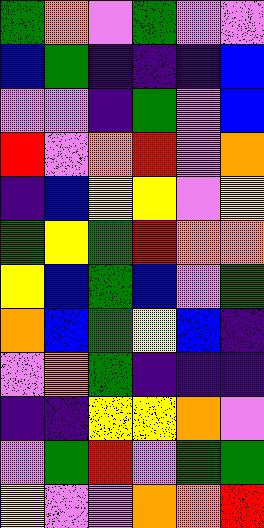[["green", "orange", "violet", "green", "violet", "violet"], ["blue", "green", "indigo", "indigo", "indigo", "blue"], ["violet", "violet", "indigo", "green", "violet", "blue"], ["red", "violet", "orange", "red", "violet", "orange"], ["indigo", "blue", "yellow", "yellow", "violet", "yellow"], ["green", "yellow", "green", "red", "orange", "orange"], ["yellow", "blue", "green", "blue", "violet", "green"], ["orange", "blue", "green", "yellow", "blue", "indigo"], ["violet", "orange", "green", "indigo", "indigo", "indigo"], ["indigo", "indigo", "yellow", "yellow", "orange", "violet"], ["violet", "green", "red", "violet", "green", "green"], ["yellow", "violet", "violet", "orange", "orange", "red"]]